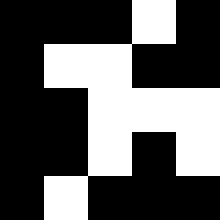[["black", "black", "black", "white", "black"], ["black", "white", "white", "black", "black"], ["black", "black", "white", "white", "white"], ["black", "black", "white", "black", "white"], ["black", "white", "black", "black", "black"]]